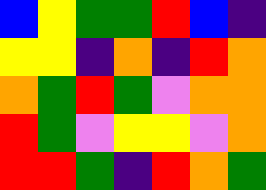[["blue", "yellow", "green", "green", "red", "blue", "indigo"], ["yellow", "yellow", "indigo", "orange", "indigo", "red", "orange"], ["orange", "green", "red", "green", "violet", "orange", "orange"], ["red", "green", "violet", "yellow", "yellow", "violet", "orange"], ["red", "red", "green", "indigo", "red", "orange", "green"]]